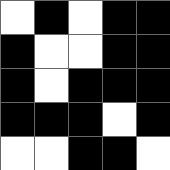[["white", "black", "white", "black", "black"], ["black", "white", "white", "black", "black"], ["black", "white", "black", "black", "black"], ["black", "black", "black", "white", "black"], ["white", "white", "black", "black", "white"]]